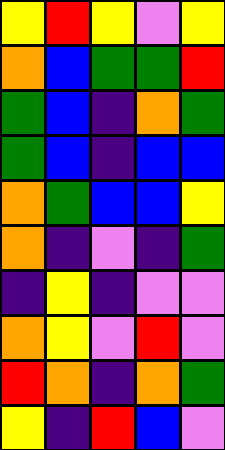[["yellow", "red", "yellow", "violet", "yellow"], ["orange", "blue", "green", "green", "red"], ["green", "blue", "indigo", "orange", "green"], ["green", "blue", "indigo", "blue", "blue"], ["orange", "green", "blue", "blue", "yellow"], ["orange", "indigo", "violet", "indigo", "green"], ["indigo", "yellow", "indigo", "violet", "violet"], ["orange", "yellow", "violet", "red", "violet"], ["red", "orange", "indigo", "orange", "green"], ["yellow", "indigo", "red", "blue", "violet"]]